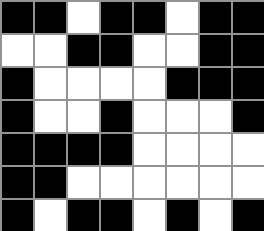[["black", "black", "white", "black", "black", "white", "black", "black"], ["white", "white", "black", "black", "white", "white", "black", "black"], ["black", "white", "white", "white", "white", "black", "black", "black"], ["black", "white", "white", "black", "white", "white", "white", "black"], ["black", "black", "black", "black", "white", "white", "white", "white"], ["black", "black", "white", "white", "white", "white", "white", "white"], ["black", "white", "black", "black", "white", "black", "white", "black"]]